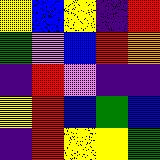[["yellow", "blue", "yellow", "indigo", "red"], ["green", "violet", "blue", "red", "orange"], ["indigo", "red", "violet", "indigo", "indigo"], ["yellow", "red", "blue", "green", "blue"], ["indigo", "red", "yellow", "yellow", "green"]]